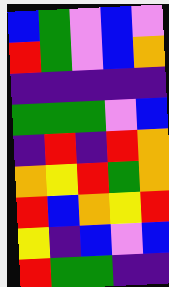[["blue", "green", "violet", "blue", "violet"], ["red", "green", "violet", "blue", "orange"], ["indigo", "indigo", "indigo", "indigo", "indigo"], ["green", "green", "green", "violet", "blue"], ["indigo", "red", "indigo", "red", "orange"], ["orange", "yellow", "red", "green", "orange"], ["red", "blue", "orange", "yellow", "red"], ["yellow", "indigo", "blue", "violet", "blue"], ["red", "green", "green", "indigo", "indigo"]]